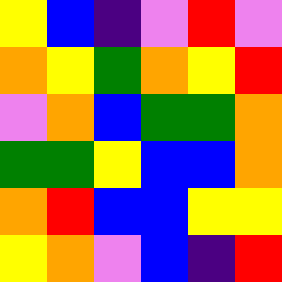[["yellow", "blue", "indigo", "violet", "red", "violet"], ["orange", "yellow", "green", "orange", "yellow", "red"], ["violet", "orange", "blue", "green", "green", "orange"], ["green", "green", "yellow", "blue", "blue", "orange"], ["orange", "red", "blue", "blue", "yellow", "yellow"], ["yellow", "orange", "violet", "blue", "indigo", "red"]]